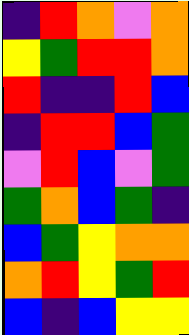[["indigo", "red", "orange", "violet", "orange"], ["yellow", "green", "red", "red", "orange"], ["red", "indigo", "indigo", "red", "blue"], ["indigo", "red", "red", "blue", "green"], ["violet", "red", "blue", "violet", "green"], ["green", "orange", "blue", "green", "indigo"], ["blue", "green", "yellow", "orange", "orange"], ["orange", "red", "yellow", "green", "red"], ["blue", "indigo", "blue", "yellow", "yellow"]]